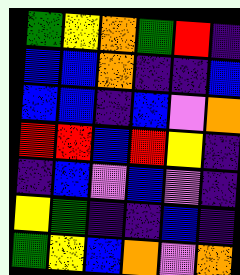[["green", "yellow", "orange", "green", "red", "indigo"], ["blue", "blue", "orange", "indigo", "indigo", "blue"], ["blue", "blue", "indigo", "blue", "violet", "orange"], ["red", "red", "blue", "red", "yellow", "indigo"], ["indigo", "blue", "violet", "blue", "violet", "indigo"], ["yellow", "green", "indigo", "indigo", "blue", "indigo"], ["green", "yellow", "blue", "orange", "violet", "orange"]]